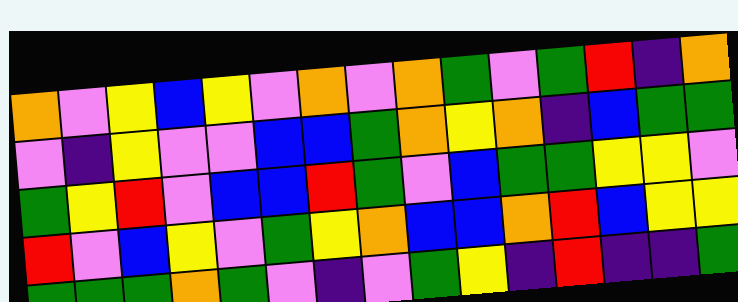[["orange", "violet", "yellow", "blue", "yellow", "violet", "orange", "violet", "orange", "green", "violet", "green", "red", "indigo", "orange"], ["violet", "indigo", "yellow", "violet", "violet", "blue", "blue", "green", "orange", "yellow", "orange", "indigo", "blue", "green", "green"], ["green", "yellow", "red", "violet", "blue", "blue", "red", "green", "violet", "blue", "green", "green", "yellow", "yellow", "violet"], ["red", "violet", "blue", "yellow", "violet", "green", "yellow", "orange", "blue", "blue", "orange", "red", "blue", "yellow", "yellow"], ["green", "green", "green", "orange", "green", "violet", "indigo", "violet", "green", "yellow", "indigo", "red", "indigo", "indigo", "green"]]